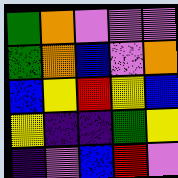[["green", "orange", "violet", "violet", "violet"], ["green", "orange", "blue", "violet", "orange"], ["blue", "yellow", "red", "yellow", "blue"], ["yellow", "indigo", "indigo", "green", "yellow"], ["indigo", "violet", "blue", "red", "violet"]]